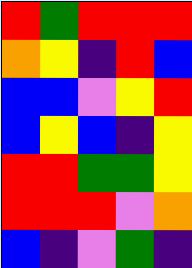[["red", "green", "red", "red", "red"], ["orange", "yellow", "indigo", "red", "blue"], ["blue", "blue", "violet", "yellow", "red"], ["blue", "yellow", "blue", "indigo", "yellow"], ["red", "red", "green", "green", "yellow"], ["red", "red", "red", "violet", "orange"], ["blue", "indigo", "violet", "green", "indigo"]]